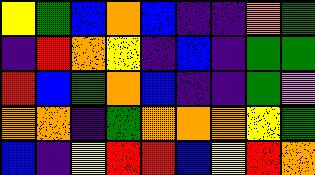[["yellow", "green", "blue", "orange", "blue", "indigo", "indigo", "orange", "green"], ["indigo", "red", "orange", "yellow", "indigo", "blue", "indigo", "green", "green"], ["red", "blue", "green", "orange", "blue", "indigo", "indigo", "green", "violet"], ["orange", "orange", "indigo", "green", "orange", "orange", "orange", "yellow", "green"], ["blue", "indigo", "yellow", "red", "red", "blue", "yellow", "red", "orange"]]